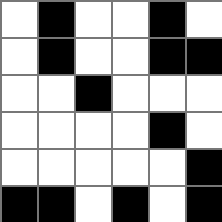[["white", "black", "white", "white", "black", "white"], ["white", "black", "white", "white", "black", "black"], ["white", "white", "black", "white", "white", "white"], ["white", "white", "white", "white", "black", "white"], ["white", "white", "white", "white", "white", "black"], ["black", "black", "white", "black", "white", "black"]]